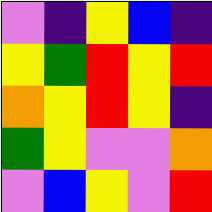[["violet", "indigo", "yellow", "blue", "indigo"], ["yellow", "green", "red", "yellow", "red"], ["orange", "yellow", "red", "yellow", "indigo"], ["green", "yellow", "violet", "violet", "orange"], ["violet", "blue", "yellow", "violet", "red"]]